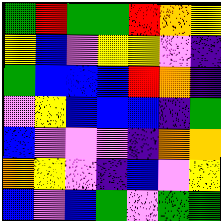[["green", "red", "green", "green", "red", "orange", "yellow"], ["yellow", "blue", "violet", "yellow", "yellow", "violet", "indigo"], ["green", "blue", "blue", "blue", "red", "orange", "indigo"], ["violet", "yellow", "blue", "blue", "blue", "indigo", "green"], ["blue", "violet", "violet", "violet", "indigo", "orange", "orange"], ["orange", "yellow", "violet", "indigo", "blue", "violet", "yellow"], ["blue", "violet", "blue", "green", "violet", "green", "green"]]